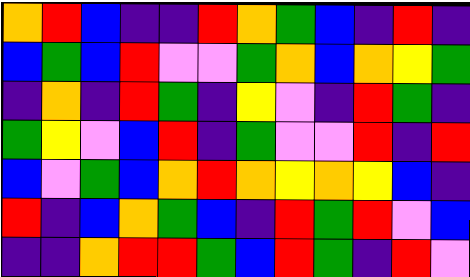[["orange", "red", "blue", "indigo", "indigo", "red", "orange", "green", "blue", "indigo", "red", "indigo"], ["blue", "green", "blue", "red", "violet", "violet", "green", "orange", "blue", "orange", "yellow", "green"], ["indigo", "orange", "indigo", "red", "green", "indigo", "yellow", "violet", "indigo", "red", "green", "indigo"], ["green", "yellow", "violet", "blue", "red", "indigo", "green", "violet", "violet", "red", "indigo", "red"], ["blue", "violet", "green", "blue", "orange", "red", "orange", "yellow", "orange", "yellow", "blue", "indigo"], ["red", "indigo", "blue", "orange", "green", "blue", "indigo", "red", "green", "red", "violet", "blue"], ["indigo", "indigo", "orange", "red", "red", "green", "blue", "red", "green", "indigo", "red", "violet"]]